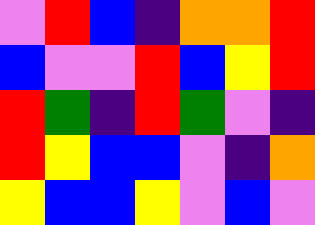[["violet", "red", "blue", "indigo", "orange", "orange", "red"], ["blue", "violet", "violet", "red", "blue", "yellow", "red"], ["red", "green", "indigo", "red", "green", "violet", "indigo"], ["red", "yellow", "blue", "blue", "violet", "indigo", "orange"], ["yellow", "blue", "blue", "yellow", "violet", "blue", "violet"]]